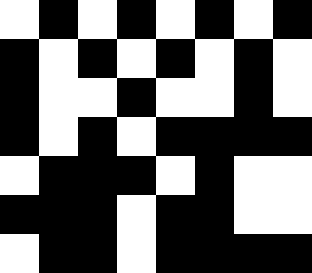[["white", "black", "white", "black", "white", "black", "white", "black"], ["black", "white", "black", "white", "black", "white", "black", "white"], ["black", "white", "white", "black", "white", "white", "black", "white"], ["black", "white", "black", "white", "black", "black", "black", "black"], ["white", "black", "black", "black", "white", "black", "white", "white"], ["black", "black", "black", "white", "black", "black", "white", "white"], ["white", "black", "black", "white", "black", "black", "black", "black"]]